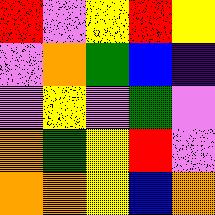[["red", "violet", "yellow", "red", "yellow"], ["violet", "orange", "green", "blue", "indigo"], ["violet", "yellow", "violet", "green", "violet"], ["orange", "green", "yellow", "red", "violet"], ["orange", "orange", "yellow", "blue", "orange"]]